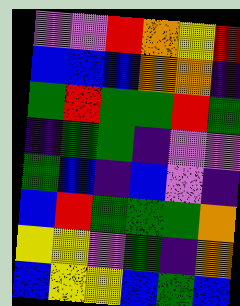[["violet", "violet", "red", "orange", "yellow", "red"], ["blue", "blue", "blue", "orange", "orange", "indigo"], ["green", "red", "green", "green", "red", "green"], ["indigo", "green", "green", "indigo", "violet", "violet"], ["green", "blue", "indigo", "blue", "violet", "indigo"], ["blue", "red", "green", "green", "green", "orange"], ["yellow", "yellow", "violet", "green", "indigo", "orange"], ["blue", "yellow", "yellow", "blue", "green", "blue"]]